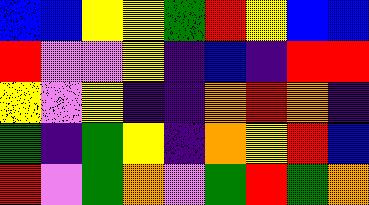[["blue", "blue", "yellow", "yellow", "green", "red", "yellow", "blue", "blue"], ["red", "violet", "violet", "yellow", "indigo", "blue", "indigo", "red", "red"], ["yellow", "violet", "yellow", "indigo", "indigo", "orange", "red", "orange", "indigo"], ["green", "indigo", "green", "yellow", "indigo", "orange", "yellow", "red", "blue"], ["red", "violet", "green", "orange", "violet", "green", "red", "green", "orange"]]